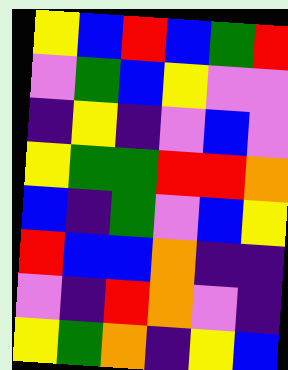[["yellow", "blue", "red", "blue", "green", "red"], ["violet", "green", "blue", "yellow", "violet", "violet"], ["indigo", "yellow", "indigo", "violet", "blue", "violet"], ["yellow", "green", "green", "red", "red", "orange"], ["blue", "indigo", "green", "violet", "blue", "yellow"], ["red", "blue", "blue", "orange", "indigo", "indigo"], ["violet", "indigo", "red", "orange", "violet", "indigo"], ["yellow", "green", "orange", "indigo", "yellow", "blue"]]